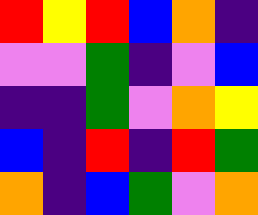[["red", "yellow", "red", "blue", "orange", "indigo"], ["violet", "violet", "green", "indigo", "violet", "blue"], ["indigo", "indigo", "green", "violet", "orange", "yellow"], ["blue", "indigo", "red", "indigo", "red", "green"], ["orange", "indigo", "blue", "green", "violet", "orange"]]